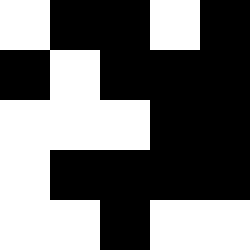[["white", "black", "black", "white", "black"], ["black", "white", "black", "black", "black"], ["white", "white", "white", "black", "black"], ["white", "black", "black", "black", "black"], ["white", "white", "black", "white", "white"]]